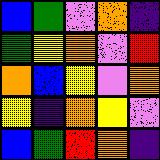[["blue", "green", "violet", "orange", "indigo"], ["green", "yellow", "orange", "violet", "red"], ["orange", "blue", "yellow", "violet", "orange"], ["yellow", "indigo", "orange", "yellow", "violet"], ["blue", "green", "red", "orange", "indigo"]]